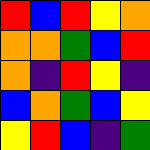[["red", "blue", "red", "yellow", "orange"], ["orange", "orange", "green", "blue", "red"], ["orange", "indigo", "red", "yellow", "indigo"], ["blue", "orange", "green", "blue", "yellow"], ["yellow", "red", "blue", "indigo", "green"]]